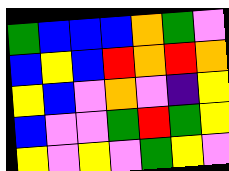[["green", "blue", "blue", "blue", "orange", "green", "violet"], ["blue", "yellow", "blue", "red", "orange", "red", "orange"], ["yellow", "blue", "violet", "orange", "violet", "indigo", "yellow"], ["blue", "violet", "violet", "green", "red", "green", "yellow"], ["yellow", "violet", "yellow", "violet", "green", "yellow", "violet"]]